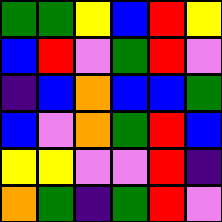[["green", "green", "yellow", "blue", "red", "yellow"], ["blue", "red", "violet", "green", "red", "violet"], ["indigo", "blue", "orange", "blue", "blue", "green"], ["blue", "violet", "orange", "green", "red", "blue"], ["yellow", "yellow", "violet", "violet", "red", "indigo"], ["orange", "green", "indigo", "green", "red", "violet"]]